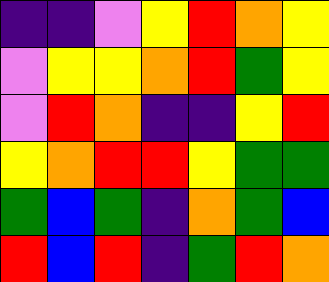[["indigo", "indigo", "violet", "yellow", "red", "orange", "yellow"], ["violet", "yellow", "yellow", "orange", "red", "green", "yellow"], ["violet", "red", "orange", "indigo", "indigo", "yellow", "red"], ["yellow", "orange", "red", "red", "yellow", "green", "green"], ["green", "blue", "green", "indigo", "orange", "green", "blue"], ["red", "blue", "red", "indigo", "green", "red", "orange"]]